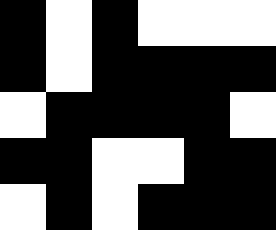[["black", "white", "black", "white", "white", "white"], ["black", "white", "black", "black", "black", "black"], ["white", "black", "black", "black", "black", "white"], ["black", "black", "white", "white", "black", "black"], ["white", "black", "white", "black", "black", "black"]]